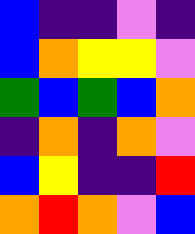[["blue", "indigo", "indigo", "violet", "indigo"], ["blue", "orange", "yellow", "yellow", "violet"], ["green", "blue", "green", "blue", "orange"], ["indigo", "orange", "indigo", "orange", "violet"], ["blue", "yellow", "indigo", "indigo", "red"], ["orange", "red", "orange", "violet", "blue"]]